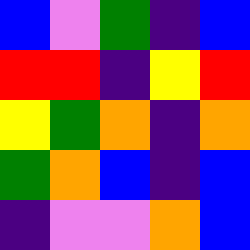[["blue", "violet", "green", "indigo", "blue"], ["red", "red", "indigo", "yellow", "red"], ["yellow", "green", "orange", "indigo", "orange"], ["green", "orange", "blue", "indigo", "blue"], ["indigo", "violet", "violet", "orange", "blue"]]